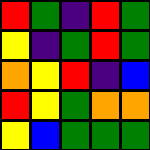[["red", "green", "indigo", "red", "green"], ["yellow", "indigo", "green", "red", "green"], ["orange", "yellow", "red", "indigo", "blue"], ["red", "yellow", "green", "orange", "orange"], ["yellow", "blue", "green", "green", "green"]]